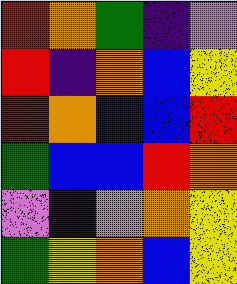[["red", "orange", "green", "indigo", "violet"], ["red", "indigo", "orange", "blue", "yellow"], ["red", "orange", "blue", "blue", "red"], ["green", "blue", "blue", "red", "orange"], ["violet", "indigo", "violet", "orange", "yellow"], ["green", "yellow", "orange", "blue", "yellow"]]